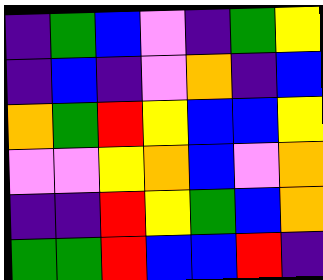[["indigo", "green", "blue", "violet", "indigo", "green", "yellow"], ["indigo", "blue", "indigo", "violet", "orange", "indigo", "blue"], ["orange", "green", "red", "yellow", "blue", "blue", "yellow"], ["violet", "violet", "yellow", "orange", "blue", "violet", "orange"], ["indigo", "indigo", "red", "yellow", "green", "blue", "orange"], ["green", "green", "red", "blue", "blue", "red", "indigo"]]